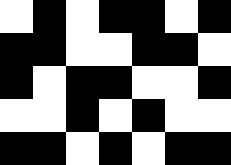[["white", "black", "white", "black", "black", "white", "black"], ["black", "black", "white", "white", "black", "black", "white"], ["black", "white", "black", "black", "white", "white", "black"], ["white", "white", "black", "white", "black", "white", "white"], ["black", "black", "white", "black", "white", "black", "black"]]